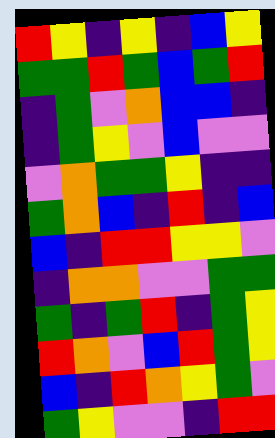[["red", "yellow", "indigo", "yellow", "indigo", "blue", "yellow"], ["green", "green", "red", "green", "blue", "green", "red"], ["indigo", "green", "violet", "orange", "blue", "blue", "indigo"], ["indigo", "green", "yellow", "violet", "blue", "violet", "violet"], ["violet", "orange", "green", "green", "yellow", "indigo", "indigo"], ["green", "orange", "blue", "indigo", "red", "indigo", "blue"], ["blue", "indigo", "red", "red", "yellow", "yellow", "violet"], ["indigo", "orange", "orange", "violet", "violet", "green", "green"], ["green", "indigo", "green", "red", "indigo", "green", "yellow"], ["red", "orange", "violet", "blue", "red", "green", "yellow"], ["blue", "indigo", "red", "orange", "yellow", "green", "violet"], ["green", "yellow", "violet", "violet", "indigo", "red", "red"]]